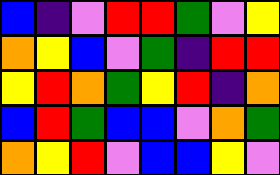[["blue", "indigo", "violet", "red", "red", "green", "violet", "yellow"], ["orange", "yellow", "blue", "violet", "green", "indigo", "red", "red"], ["yellow", "red", "orange", "green", "yellow", "red", "indigo", "orange"], ["blue", "red", "green", "blue", "blue", "violet", "orange", "green"], ["orange", "yellow", "red", "violet", "blue", "blue", "yellow", "violet"]]